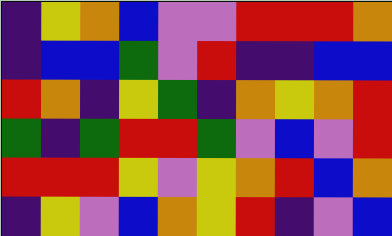[["indigo", "yellow", "orange", "blue", "violet", "violet", "red", "red", "red", "orange"], ["indigo", "blue", "blue", "green", "violet", "red", "indigo", "indigo", "blue", "blue"], ["red", "orange", "indigo", "yellow", "green", "indigo", "orange", "yellow", "orange", "red"], ["green", "indigo", "green", "red", "red", "green", "violet", "blue", "violet", "red"], ["red", "red", "red", "yellow", "violet", "yellow", "orange", "red", "blue", "orange"], ["indigo", "yellow", "violet", "blue", "orange", "yellow", "red", "indigo", "violet", "blue"]]